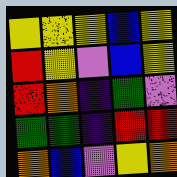[["yellow", "yellow", "yellow", "blue", "yellow"], ["red", "yellow", "violet", "blue", "yellow"], ["red", "orange", "indigo", "green", "violet"], ["green", "green", "indigo", "red", "red"], ["orange", "blue", "violet", "yellow", "orange"]]